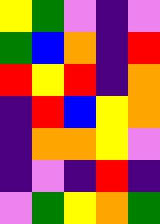[["yellow", "green", "violet", "indigo", "violet"], ["green", "blue", "orange", "indigo", "red"], ["red", "yellow", "red", "indigo", "orange"], ["indigo", "red", "blue", "yellow", "orange"], ["indigo", "orange", "orange", "yellow", "violet"], ["indigo", "violet", "indigo", "red", "indigo"], ["violet", "green", "yellow", "orange", "green"]]